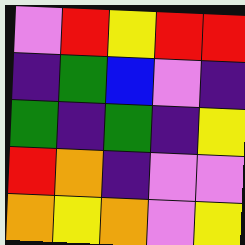[["violet", "red", "yellow", "red", "red"], ["indigo", "green", "blue", "violet", "indigo"], ["green", "indigo", "green", "indigo", "yellow"], ["red", "orange", "indigo", "violet", "violet"], ["orange", "yellow", "orange", "violet", "yellow"]]